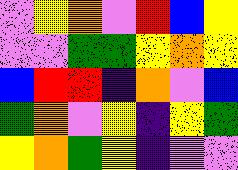[["violet", "yellow", "orange", "violet", "red", "blue", "yellow"], ["violet", "violet", "green", "green", "yellow", "orange", "yellow"], ["blue", "red", "red", "indigo", "orange", "violet", "blue"], ["green", "orange", "violet", "yellow", "indigo", "yellow", "green"], ["yellow", "orange", "green", "yellow", "indigo", "violet", "violet"]]